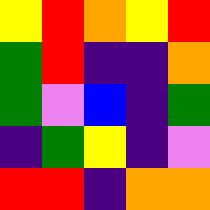[["yellow", "red", "orange", "yellow", "red"], ["green", "red", "indigo", "indigo", "orange"], ["green", "violet", "blue", "indigo", "green"], ["indigo", "green", "yellow", "indigo", "violet"], ["red", "red", "indigo", "orange", "orange"]]